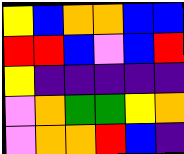[["yellow", "blue", "orange", "orange", "blue", "blue"], ["red", "red", "blue", "violet", "blue", "red"], ["yellow", "indigo", "indigo", "indigo", "indigo", "indigo"], ["violet", "orange", "green", "green", "yellow", "orange"], ["violet", "orange", "orange", "red", "blue", "indigo"]]